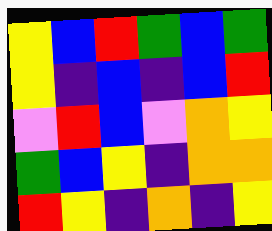[["yellow", "blue", "red", "green", "blue", "green"], ["yellow", "indigo", "blue", "indigo", "blue", "red"], ["violet", "red", "blue", "violet", "orange", "yellow"], ["green", "blue", "yellow", "indigo", "orange", "orange"], ["red", "yellow", "indigo", "orange", "indigo", "yellow"]]